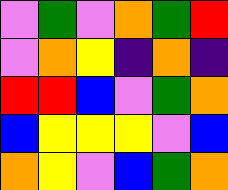[["violet", "green", "violet", "orange", "green", "red"], ["violet", "orange", "yellow", "indigo", "orange", "indigo"], ["red", "red", "blue", "violet", "green", "orange"], ["blue", "yellow", "yellow", "yellow", "violet", "blue"], ["orange", "yellow", "violet", "blue", "green", "orange"]]